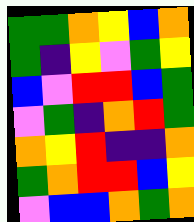[["green", "green", "orange", "yellow", "blue", "orange"], ["green", "indigo", "yellow", "violet", "green", "yellow"], ["blue", "violet", "red", "red", "blue", "green"], ["violet", "green", "indigo", "orange", "red", "green"], ["orange", "yellow", "red", "indigo", "indigo", "orange"], ["green", "orange", "red", "red", "blue", "yellow"], ["violet", "blue", "blue", "orange", "green", "orange"]]